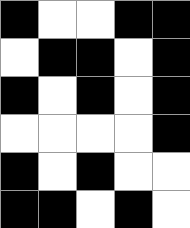[["black", "white", "white", "black", "black"], ["white", "black", "black", "white", "black"], ["black", "white", "black", "white", "black"], ["white", "white", "white", "white", "black"], ["black", "white", "black", "white", "white"], ["black", "black", "white", "black", "white"]]